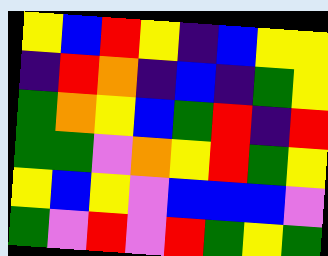[["yellow", "blue", "red", "yellow", "indigo", "blue", "yellow", "yellow"], ["indigo", "red", "orange", "indigo", "blue", "indigo", "green", "yellow"], ["green", "orange", "yellow", "blue", "green", "red", "indigo", "red"], ["green", "green", "violet", "orange", "yellow", "red", "green", "yellow"], ["yellow", "blue", "yellow", "violet", "blue", "blue", "blue", "violet"], ["green", "violet", "red", "violet", "red", "green", "yellow", "green"]]